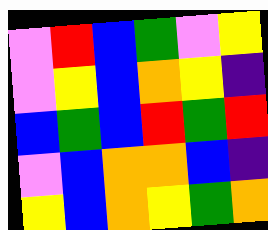[["violet", "red", "blue", "green", "violet", "yellow"], ["violet", "yellow", "blue", "orange", "yellow", "indigo"], ["blue", "green", "blue", "red", "green", "red"], ["violet", "blue", "orange", "orange", "blue", "indigo"], ["yellow", "blue", "orange", "yellow", "green", "orange"]]